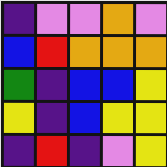[["indigo", "violet", "violet", "orange", "violet"], ["blue", "red", "orange", "orange", "orange"], ["green", "indigo", "blue", "blue", "yellow"], ["yellow", "indigo", "blue", "yellow", "yellow"], ["indigo", "red", "indigo", "violet", "yellow"]]